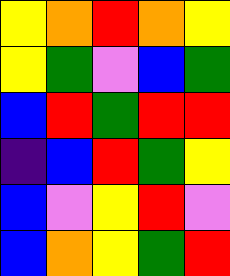[["yellow", "orange", "red", "orange", "yellow"], ["yellow", "green", "violet", "blue", "green"], ["blue", "red", "green", "red", "red"], ["indigo", "blue", "red", "green", "yellow"], ["blue", "violet", "yellow", "red", "violet"], ["blue", "orange", "yellow", "green", "red"]]